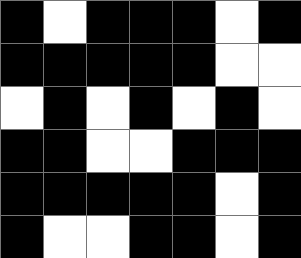[["black", "white", "black", "black", "black", "white", "black"], ["black", "black", "black", "black", "black", "white", "white"], ["white", "black", "white", "black", "white", "black", "white"], ["black", "black", "white", "white", "black", "black", "black"], ["black", "black", "black", "black", "black", "white", "black"], ["black", "white", "white", "black", "black", "white", "black"]]